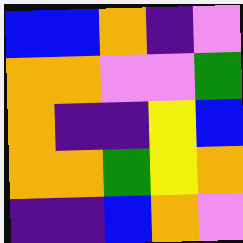[["blue", "blue", "orange", "indigo", "violet"], ["orange", "orange", "violet", "violet", "green"], ["orange", "indigo", "indigo", "yellow", "blue"], ["orange", "orange", "green", "yellow", "orange"], ["indigo", "indigo", "blue", "orange", "violet"]]